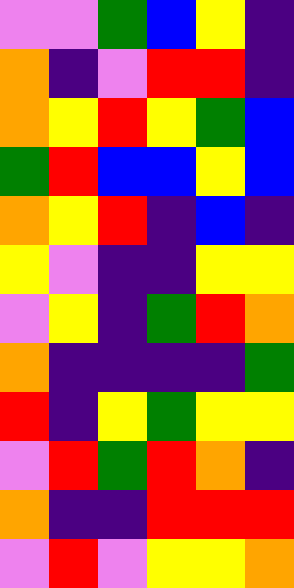[["violet", "violet", "green", "blue", "yellow", "indigo"], ["orange", "indigo", "violet", "red", "red", "indigo"], ["orange", "yellow", "red", "yellow", "green", "blue"], ["green", "red", "blue", "blue", "yellow", "blue"], ["orange", "yellow", "red", "indigo", "blue", "indigo"], ["yellow", "violet", "indigo", "indigo", "yellow", "yellow"], ["violet", "yellow", "indigo", "green", "red", "orange"], ["orange", "indigo", "indigo", "indigo", "indigo", "green"], ["red", "indigo", "yellow", "green", "yellow", "yellow"], ["violet", "red", "green", "red", "orange", "indigo"], ["orange", "indigo", "indigo", "red", "red", "red"], ["violet", "red", "violet", "yellow", "yellow", "orange"]]